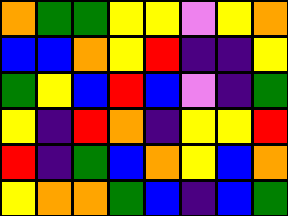[["orange", "green", "green", "yellow", "yellow", "violet", "yellow", "orange"], ["blue", "blue", "orange", "yellow", "red", "indigo", "indigo", "yellow"], ["green", "yellow", "blue", "red", "blue", "violet", "indigo", "green"], ["yellow", "indigo", "red", "orange", "indigo", "yellow", "yellow", "red"], ["red", "indigo", "green", "blue", "orange", "yellow", "blue", "orange"], ["yellow", "orange", "orange", "green", "blue", "indigo", "blue", "green"]]